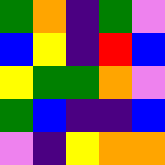[["green", "orange", "indigo", "green", "violet"], ["blue", "yellow", "indigo", "red", "blue"], ["yellow", "green", "green", "orange", "violet"], ["green", "blue", "indigo", "indigo", "blue"], ["violet", "indigo", "yellow", "orange", "orange"]]